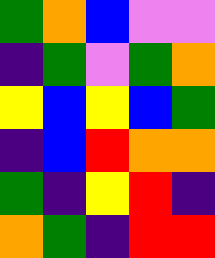[["green", "orange", "blue", "violet", "violet"], ["indigo", "green", "violet", "green", "orange"], ["yellow", "blue", "yellow", "blue", "green"], ["indigo", "blue", "red", "orange", "orange"], ["green", "indigo", "yellow", "red", "indigo"], ["orange", "green", "indigo", "red", "red"]]